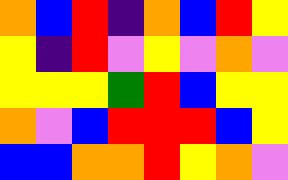[["orange", "blue", "red", "indigo", "orange", "blue", "red", "yellow"], ["yellow", "indigo", "red", "violet", "yellow", "violet", "orange", "violet"], ["yellow", "yellow", "yellow", "green", "red", "blue", "yellow", "yellow"], ["orange", "violet", "blue", "red", "red", "red", "blue", "yellow"], ["blue", "blue", "orange", "orange", "red", "yellow", "orange", "violet"]]